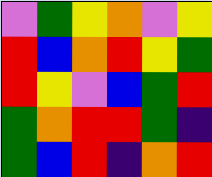[["violet", "green", "yellow", "orange", "violet", "yellow"], ["red", "blue", "orange", "red", "yellow", "green"], ["red", "yellow", "violet", "blue", "green", "red"], ["green", "orange", "red", "red", "green", "indigo"], ["green", "blue", "red", "indigo", "orange", "red"]]